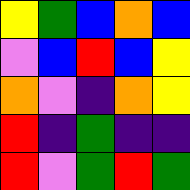[["yellow", "green", "blue", "orange", "blue"], ["violet", "blue", "red", "blue", "yellow"], ["orange", "violet", "indigo", "orange", "yellow"], ["red", "indigo", "green", "indigo", "indigo"], ["red", "violet", "green", "red", "green"]]